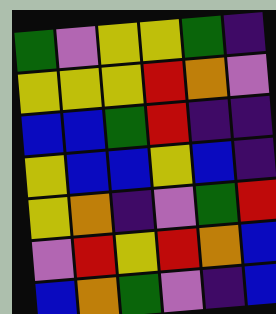[["green", "violet", "yellow", "yellow", "green", "indigo"], ["yellow", "yellow", "yellow", "red", "orange", "violet"], ["blue", "blue", "green", "red", "indigo", "indigo"], ["yellow", "blue", "blue", "yellow", "blue", "indigo"], ["yellow", "orange", "indigo", "violet", "green", "red"], ["violet", "red", "yellow", "red", "orange", "blue"], ["blue", "orange", "green", "violet", "indigo", "blue"]]